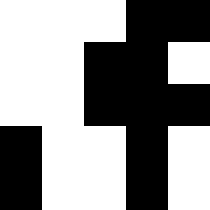[["white", "white", "white", "black", "black"], ["white", "white", "black", "black", "white"], ["white", "white", "black", "black", "black"], ["black", "white", "white", "black", "white"], ["black", "white", "white", "black", "white"]]